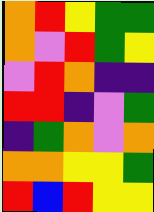[["orange", "red", "yellow", "green", "green"], ["orange", "violet", "red", "green", "yellow"], ["violet", "red", "orange", "indigo", "indigo"], ["red", "red", "indigo", "violet", "green"], ["indigo", "green", "orange", "violet", "orange"], ["orange", "orange", "yellow", "yellow", "green"], ["red", "blue", "red", "yellow", "yellow"]]